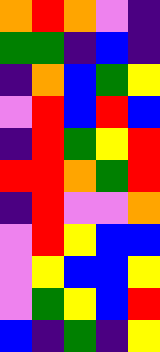[["orange", "red", "orange", "violet", "indigo"], ["green", "green", "indigo", "blue", "indigo"], ["indigo", "orange", "blue", "green", "yellow"], ["violet", "red", "blue", "red", "blue"], ["indigo", "red", "green", "yellow", "red"], ["red", "red", "orange", "green", "red"], ["indigo", "red", "violet", "violet", "orange"], ["violet", "red", "yellow", "blue", "blue"], ["violet", "yellow", "blue", "blue", "yellow"], ["violet", "green", "yellow", "blue", "red"], ["blue", "indigo", "green", "indigo", "yellow"]]